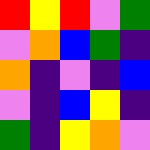[["red", "yellow", "red", "violet", "green"], ["violet", "orange", "blue", "green", "indigo"], ["orange", "indigo", "violet", "indigo", "blue"], ["violet", "indigo", "blue", "yellow", "indigo"], ["green", "indigo", "yellow", "orange", "violet"]]